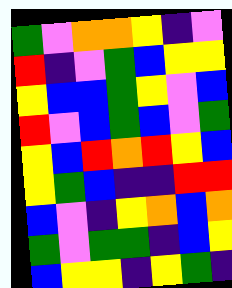[["green", "violet", "orange", "orange", "yellow", "indigo", "violet"], ["red", "indigo", "violet", "green", "blue", "yellow", "yellow"], ["yellow", "blue", "blue", "green", "yellow", "violet", "blue"], ["red", "violet", "blue", "green", "blue", "violet", "green"], ["yellow", "blue", "red", "orange", "red", "yellow", "blue"], ["yellow", "green", "blue", "indigo", "indigo", "red", "red"], ["blue", "violet", "indigo", "yellow", "orange", "blue", "orange"], ["green", "violet", "green", "green", "indigo", "blue", "yellow"], ["blue", "yellow", "yellow", "indigo", "yellow", "green", "indigo"]]